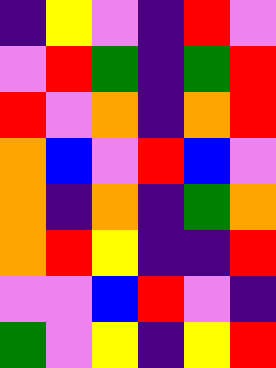[["indigo", "yellow", "violet", "indigo", "red", "violet"], ["violet", "red", "green", "indigo", "green", "red"], ["red", "violet", "orange", "indigo", "orange", "red"], ["orange", "blue", "violet", "red", "blue", "violet"], ["orange", "indigo", "orange", "indigo", "green", "orange"], ["orange", "red", "yellow", "indigo", "indigo", "red"], ["violet", "violet", "blue", "red", "violet", "indigo"], ["green", "violet", "yellow", "indigo", "yellow", "red"]]